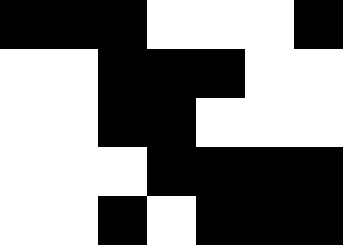[["black", "black", "black", "white", "white", "white", "black"], ["white", "white", "black", "black", "black", "white", "white"], ["white", "white", "black", "black", "white", "white", "white"], ["white", "white", "white", "black", "black", "black", "black"], ["white", "white", "black", "white", "black", "black", "black"]]